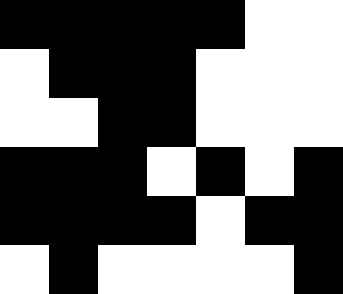[["black", "black", "black", "black", "black", "white", "white"], ["white", "black", "black", "black", "white", "white", "white"], ["white", "white", "black", "black", "white", "white", "white"], ["black", "black", "black", "white", "black", "white", "black"], ["black", "black", "black", "black", "white", "black", "black"], ["white", "black", "white", "white", "white", "white", "black"]]